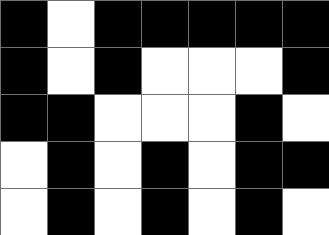[["black", "white", "black", "black", "black", "black", "black"], ["black", "white", "black", "white", "white", "white", "black"], ["black", "black", "white", "white", "white", "black", "white"], ["white", "black", "white", "black", "white", "black", "black"], ["white", "black", "white", "black", "white", "black", "white"]]